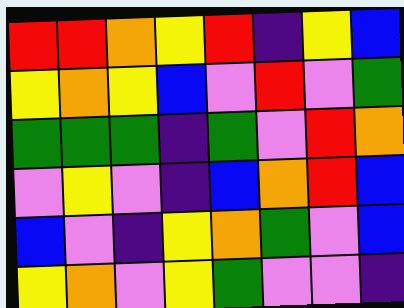[["red", "red", "orange", "yellow", "red", "indigo", "yellow", "blue"], ["yellow", "orange", "yellow", "blue", "violet", "red", "violet", "green"], ["green", "green", "green", "indigo", "green", "violet", "red", "orange"], ["violet", "yellow", "violet", "indigo", "blue", "orange", "red", "blue"], ["blue", "violet", "indigo", "yellow", "orange", "green", "violet", "blue"], ["yellow", "orange", "violet", "yellow", "green", "violet", "violet", "indigo"]]